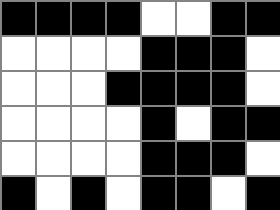[["black", "black", "black", "black", "white", "white", "black", "black"], ["white", "white", "white", "white", "black", "black", "black", "white"], ["white", "white", "white", "black", "black", "black", "black", "white"], ["white", "white", "white", "white", "black", "white", "black", "black"], ["white", "white", "white", "white", "black", "black", "black", "white"], ["black", "white", "black", "white", "black", "black", "white", "black"]]